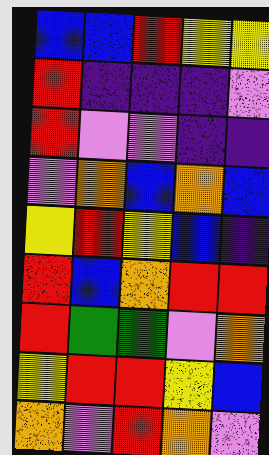[["blue", "blue", "red", "yellow", "yellow"], ["red", "indigo", "indigo", "indigo", "violet"], ["red", "violet", "violet", "indigo", "indigo"], ["violet", "orange", "blue", "orange", "blue"], ["yellow", "red", "yellow", "blue", "indigo"], ["red", "blue", "orange", "red", "red"], ["red", "green", "green", "violet", "orange"], ["yellow", "red", "red", "yellow", "blue"], ["orange", "violet", "red", "orange", "violet"]]